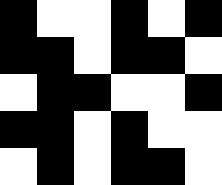[["black", "white", "white", "black", "white", "black"], ["black", "black", "white", "black", "black", "white"], ["white", "black", "black", "white", "white", "black"], ["black", "black", "white", "black", "white", "white"], ["white", "black", "white", "black", "black", "white"]]